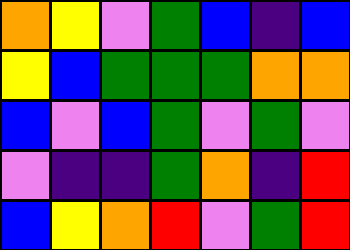[["orange", "yellow", "violet", "green", "blue", "indigo", "blue"], ["yellow", "blue", "green", "green", "green", "orange", "orange"], ["blue", "violet", "blue", "green", "violet", "green", "violet"], ["violet", "indigo", "indigo", "green", "orange", "indigo", "red"], ["blue", "yellow", "orange", "red", "violet", "green", "red"]]